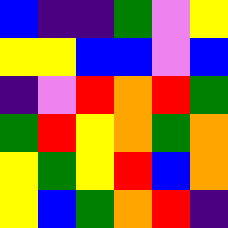[["blue", "indigo", "indigo", "green", "violet", "yellow"], ["yellow", "yellow", "blue", "blue", "violet", "blue"], ["indigo", "violet", "red", "orange", "red", "green"], ["green", "red", "yellow", "orange", "green", "orange"], ["yellow", "green", "yellow", "red", "blue", "orange"], ["yellow", "blue", "green", "orange", "red", "indigo"]]